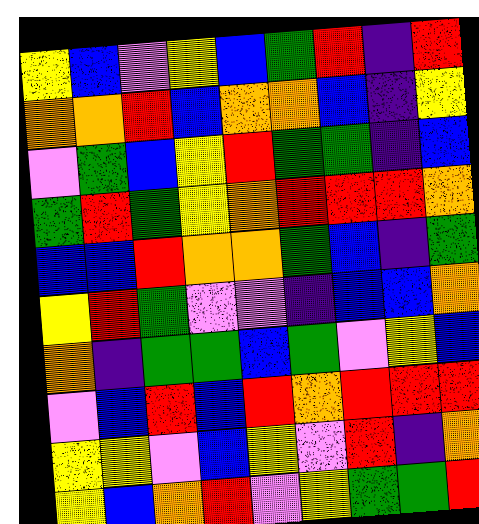[["yellow", "blue", "violet", "yellow", "blue", "green", "red", "indigo", "red"], ["orange", "orange", "red", "blue", "orange", "orange", "blue", "indigo", "yellow"], ["violet", "green", "blue", "yellow", "red", "green", "green", "indigo", "blue"], ["green", "red", "green", "yellow", "orange", "red", "red", "red", "orange"], ["blue", "blue", "red", "orange", "orange", "green", "blue", "indigo", "green"], ["yellow", "red", "green", "violet", "violet", "indigo", "blue", "blue", "orange"], ["orange", "indigo", "green", "green", "blue", "green", "violet", "yellow", "blue"], ["violet", "blue", "red", "blue", "red", "orange", "red", "red", "red"], ["yellow", "yellow", "violet", "blue", "yellow", "violet", "red", "indigo", "orange"], ["yellow", "blue", "orange", "red", "violet", "yellow", "green", "green", "red"]]